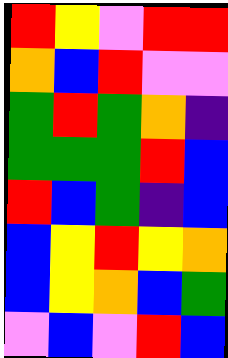[["red", "yellow", "violet", "red", "red"], ["orange", "blue", "red", "violet", "violet"], ["green", "red", "green", "orange", "indigo"], ["green", "green", "green", "red", "blue"], ["red", "blue", "green", "indigo", "blue"], ["blue", "yellow", "red", "yellow", "orange"], ["blue", "yellow", "orange", "blue", "green"], ["violet", "blue", "violet", "red", "blue"]]